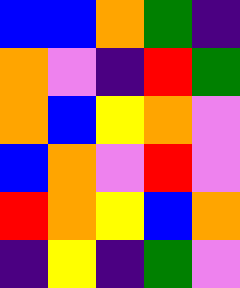[["blue", "blue", "orange", "green", "indigo"], ["orange", "violet", "indigo", "red", "green"], ["orange", "blue", "yellow", "orange", "violet"], ["blue", "orange", "violet", "red", "violet"], ["red", "orange", "yellow", "blue", "orange"], ["indigo", "yellow", "indigo", "green", "violet"]]